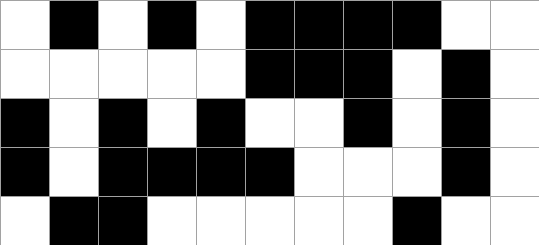[["white", "black", "white", "black", "white", "black", "black", "black", "black", "white", "white"], ["white", "white", "white", "white", "white", "black", "black", "black", "white", "black", "white"], ["black", "white", "black", "white", "black", "white", "white", "black", "white", "black", "white"], ["black", "white", "black", "black", "black", "black", "white", "white", "white", "black", "white"], ["white", "black", "black", "white", "white", "white", "white", "white", "black", "white", "white"]]